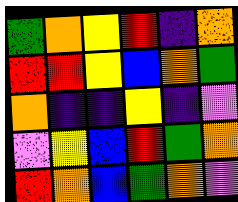[["green", "orange", "yellow", "red", "indigo", "orange"], ["red", "red", "yellow", "blue", "orange", "green"], ["orange", "indigo", "indigo", "yellow", "indigo", "violet"], ["violet", "yellow", "blue", "red", "green", "orange"], ["red", "orange", "blue", "green", "orange", "violet"]]